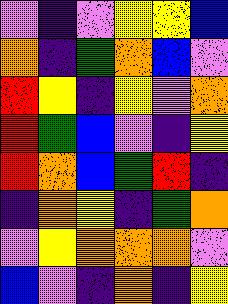[["violet", "indigo", "violet", "yellow", "yellow", "blue"], ["orange", "indigo", "green", "orange", "blue", "violet"], ["red", "yellow", "indigo", "yellow", "violet", "orange"], ["red", "green", "blue", "violet", "indigo", "yellow"], ["red", "orange", "blue", "green", "red", "indigo"], ["indigo", "orange", "yellow", "indigo", "green", "orange"], ["violet", "yellow", "orange", "orange", "orange", "violet"], ["blue", "violet", "indigo", "orange", "indigo", "yellow"]]